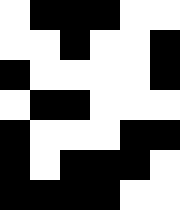[["white", "black", "black", "black", "white", "white"], ["white", "white", "black", "white", "white", "black"], ["black", "white", "white", "white", "white", "black"], ["white", "black", "black", "white", "white", "white"], ["black", "white", "white", "white", "black", "black"], ["black", "white", "black", "black", "black", "white"], ["black", "black", "black", "black", "white", "white"]]